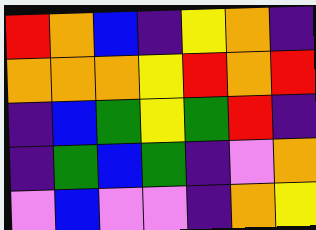[["red", "orange", "blue", "indigo", "yellow", "orange", "indigo"], ["orange", "orange", "orange", "yellow", "red", "orange", "red"], ["indigo", "blue", "green", "yellow", "green", "red", "indigo"], ["indigo", "green", "blue", "green", "indigo", "violet", "orange"], ["violet", "blue", "violet", "violet", "indigo", "orange", "yellow"]]